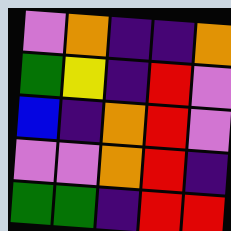[["violet", "orange", "indigo", "indigo", "orange"], ["green", "yellow", "indigo", "red", "violet"], ["blue", "indigo", "orange", "red", "violet"], ["violet", "violet", "orange", "red", "indigo"], ["green", "green", "indigo", "red", "red"]]